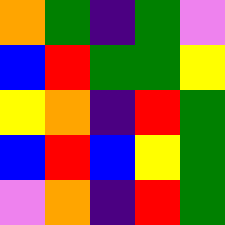[["orange", "green", "indigo", "green", "violet"], ["blue", "red", "green", "green", "yellow"], ["yellow", "orange", "indigo", "red", "green"], ["blue", "red", "blue", "yellow", "green"], ["violet", "orange", "indigo", "red", "green"]]